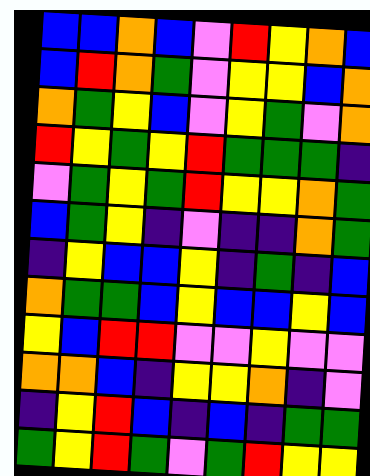[["blue", "blue", "orange", "blue", "violet", "red", "yellow", "orange", "blue"], ["blue", "red", "orange", "green", "violet", "yellow", "yellow", "blue", "orange"], ["orange", "green", "yellow", "blue", "violet", "yellow", "green", "violet", "orange"], ["red", "yellow", "green", "yellow", "red", "green", "green", "green", "indigo"], ["violet", "green", "yellow", "green", "red", "yellow", "yellow", "orange", "green"], ["blue", "green", "yellow", "indigo", "violet", "indigo", "indigo", "orange", "green"], ["indigo", "yellow", "blue", "blue", "yellow", "indigo", "green", "indigo", "blue"], ["orange", "green", "green", "blue", "yellow", "blue", "blue", "yellow", "blue"], ["yellow", "blue", "red", "red", "violet", "violet", "yellow", "violet", "violet"], ["orange", "orange", "blue", "indigo", "yellow", "yellow", "orange", "indigo", "violet"], ["indigo", "yellow", "red", "blue", "indigo", "blue", "indigo", "green", "green"], ["green", "yellow", "red", "green", "violet", "green", "red", "yellow", "yellow"]]